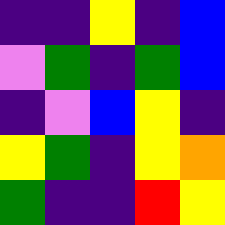[["indigo", "indigo", "yellow", "indigo", "blue"], ["violet", "green", "indigo", "green", "blue"], ["indigo", "violet", "blue", "yellow", "indigo"], ["yellow", "green", "indigo", "yellow", "orange"], ["green", "indigo", "indigo", "red", "yellow"]]